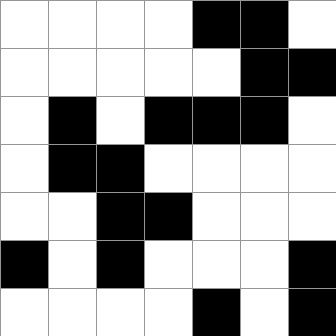[["white", "white", "white", "white", "black", "black", "white"], ["white", "white", "white", "white", "white", "black", "black"], ["white", "black", "white", "black", "black", "black", "white"], ["white", "black", "black", "white", "white", "white", "white"], ["white", "white", "black", "black", "white", "white", "white"], ["black", "white", "black", "white", "white", "white", "black"], ["white", "white", "white", "white", "black", "white", "black"]]